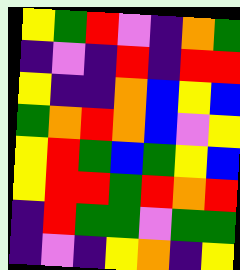[["yellow", "green", "red", "violet", "indigo", "orange", "green"], ["indigo", "violet", "indigo", "red", "indigo", "red", "red"], ["yellow", "indigo", "indigo", "orange", "blue", "yellow", "blue"], ["green", "orange", "red", "orange", "blue", "violet", "yellow"], ["yellow", "red", "green", "blue", "green", "yellow", "blue"], ["yellow", "red", "red", "green", "red", "orange", "red"], ["indigo", "red", "green", "green", "violet", "green", "green"], ["indigo", "violet", "indigo", "yellow", "orange", "indigo", "yellow"]]